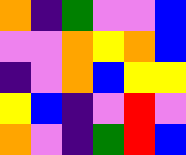[["orange", "indigo", "green", "violet", "violet", "blue"], ["violet", "violet", "orange", "yellow", "orange", "blue"], ["indigo", "violet", "orange", "blue", "yellow", "yellow"], ["yellow", "blue", "indigo", "violet", "red", "violet"], ["orange", "violet", "indigo", "green", "red", "blue"]]